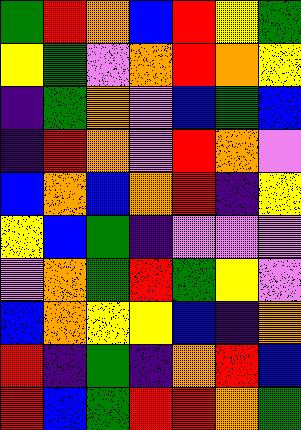[["green", "red", "orange", "blue", "red", "yellow", "green"], ["yellow", "green", "violet", "orange", "red", "orange", "yellow"], ["indigo", "green", "orange", "violet", "blue", "green", "blue"], ["indigo", "red", "orange", "violet", "red", "orange", "violet"], ["blue", "orange", "blue", "orange", "red", "indigo", "yellow"], ["yellow", "blue", "green", "indigo", "violet", "violet", "violet"], ["violet", "orange", "green", "red", "green", "yellow", "violet"], ["blue", "orange", "yellow", "yellow", "blue", "indigo", "orange"], ["red", "indigo", "green", "indigo", "orange", "red", "blue"], ["red", "blue", "green", "red", "red", "orange", "green"]]